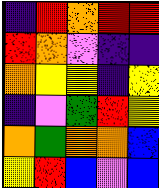[["indigo", "red", "orange", "red", "red"], ["red", "orange", "violet", "indigo", "indigo"], ["orange", "yellow", "yellow", "indigo", "yellow"], ["indigo", "violet", "green", "red", "yellow"], ["orange", "green", "orange", "orange", "blue"], ["yellow", "red", "blue", "violet", "blue"]]